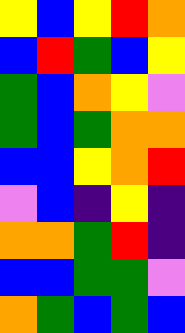[["yellow", "blue", "yellow", "red", "orange"], ["blue", "red", "green", "blue", "yellow"], ["green", "blue", "orange", "yellow", "violet"], ["green", "blue", "green", "orange", "orange"], ["blue", "blue", "yellow", "orange", "red"], ["violet", "blue", "indigo", "yellow", "indigo"], ["orange", "orange", "green", "red", "indigo"], ["blue", "blue", "green", "green", "violet"], ["orange", "green", "blue", "green", "blue"]]